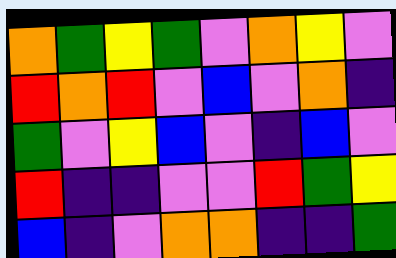[["orange", "green", "yellow", "green", "violet", "orange", "yellow", "violet"], ["red", "orange", "red", "violet", "blue", "violet", "orange", "indigo"], ["green", "violet", "yellow", "blue", "violet", "indigo", "blue", "violet"], ["red", "indigo", "indigo", "violet", "violet", "red", "green", "yellow"], ["blue", "indigo", "violet", "orange", "orange", "indigo", "indigo", "green"]]